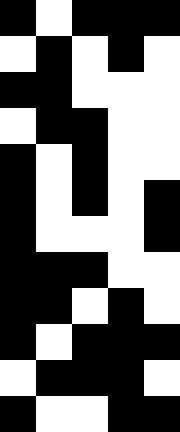[["black", "white", "black", "black", "black"], ["white", "black", "white", "black", "white"], ["black", "black", "white", "white", "white"], ["white", "black", "black", "white", "white"], ["black", "white", "black", "white", "white"], ["black", "white", "black", "white", "black"], ["black", "white", "white", "white", "black"], ["black", "black", "black", "white", "white"], ["black", "black", "white", "black", "white"], ["black", "white", "black", "black", "black"], ["white", "black", "black", "black", "white"], ["black", "white", "white", "black", "black"]]